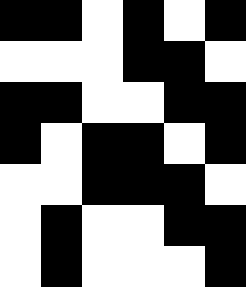[["black", "black", "white", "black", "white", "black"], ["white", "white", "white", "black", "black", "white"], ["black", "black", "white", "white", "black", "black"], ["black", "white", "black", "black", "white", "black"], ["white", "white", "black", "black", "black", "white"], ["white", "black", "white", "white", "black", "black"], ["white", "black", "white", "white", "white", "black"]]